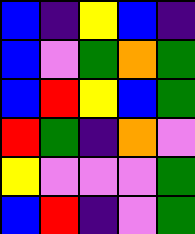[["blue", "indigo", "yellow", "blue", "indigo"], ["blue", "violet", "green", "orange", "green"], ["blue", "red", "yellow", "blue", "green"], ["red", "green", "indigo", "orange", "violet"], ["yellow", "violet", "violet", "violet", "green"], ["blue", "red", "indigo", "violet", "green"]]